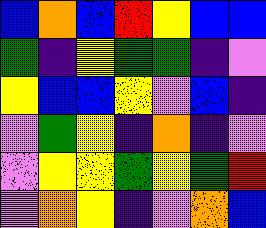[["blue", "orange", "blue", "red", "yellow", "blue", "blue"], ["green", "indigo", "yellow", "green", "green", "indigo", "violet"], ["yellow", "blue", "blue", "yellow", "violet", "blue", "indigo"], ["violet", "green", "yellow", "indigo", "orange", "indigo", "violet"], ["violet", "yellow", "yellow", "green", "yellow", "green", "red"], ["violet", "orange", "yellow", "indigo", "violet", "orange", "blue"]]